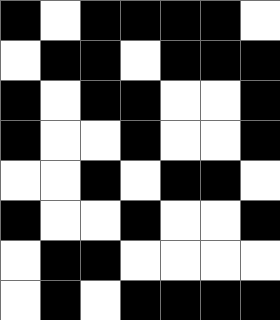[["black", "white", "black", "black", "black", "black", "white"], ["white", "black", "black", "white", "black", "black", "black"], ["black", "white", "black", "black", "white", "white", "black"], ["black", "white", "white", "black", "white", "white", "black"], ["white", "white", "black", "white", "black", "black", "white"], ["black", "white", "white", "black", "white", "white", "black"], ["white", "black", "black", "white", "white", "white", "white"], ["white", "black", "white", "black", "black", "black", "black"]]